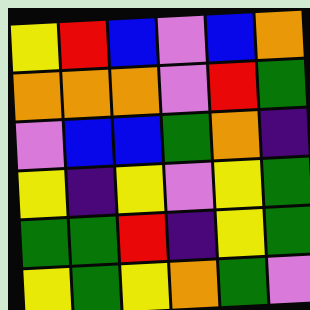[["yellow", "red", "blue", "violet", "blue", "orange"], ["orange", "orange", "orange", "violet", "red", "green"], ["violet", "blue", "blue", "green", "orange", "indigo"], ["yellow", "indigo", "yellow", "violet", "yellow", "green"], ["green", "green", "red", "indigo", "yellow", "green"], ["yellow", "green", "yellow", "orange", "green", "violet"]]